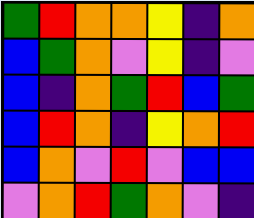[["green", "red", "orange", "orange", "yellow", "indigo", "orange"], ["blue", "green", "orange", "violet", "yellow", "indigo", "violet"], ["blue", "indigo", "orange", "green", "red", "blue", "green"], ["blue", "red", "orange", "indigo", "yellow", "orange", "red"], ["blue", "orange", "violet", "red", "violet", "blue", "blue"], ["violet", "orange", "red", "green", "orange", "violet", "indigo"]]